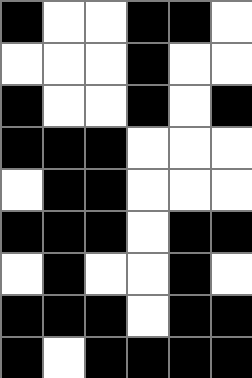[["black", "white", "white", "black", "black", "white"], ["white", "white", "white", "black", "white", "white"], ["black", "white", "white", "black", "white", "black"], ["black", "black", "black", "white", "white", "white"], ["white", "black", "black", "white", "white", "white"], ["black", "black", "black", "white", "black", "black"], ["white", "black", "white", "white", "black", "white"], ["black", "black", "black", "white", "black", "black"], ["black", "white", "black", "black", "black", "black"]]